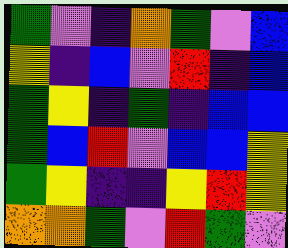[["green", "violet", "indigo", "orange", "green", "violet", "blue"], ["yellow", "indigo", "blue", "violet", "red", "indigo", "blue"], ["green", "yellow", "indigo", "green", "indigo", "blue", "blue"], ["green", "blue", "red", "violet", "blue", "blue", "yellow"], ["green", "yellow", "indigo", "indigo", "yellow", "red", "yellow"], ["orange", "orange", "green", "violet", "red", "green", "violet"]]